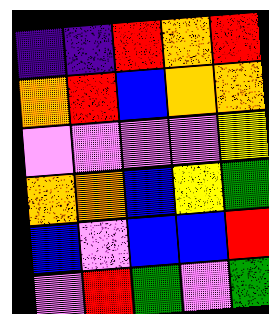[["indigo", "indigo", "red", "orange", "red"], ["orange", "red", "blue", "orange", "orange"], ["violet", "violet", "violet", "violet", "yellow"], ["orange", "orange", "blue", "yellow", "green"], ["blue", "violet", "blue", "blue", "red"], ["violet", "red", "green", "violet", "green"]]